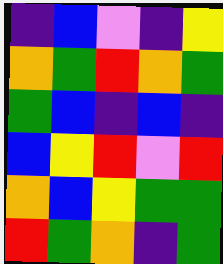[["indigo", "blue", "violet", "indigo", "yellow"], ["orange", "green", "red", "orange", "green"], ["green", "blue", "indigo", "blue", "indigo"], ["blue", "yellow", "red", "violet", "red"], ["orange", "blue", "yellow", "green", "green"], ["red", "green", "orange", "indigo", "green"]]